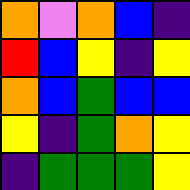[["orange", "violet", "orange", "blue", "indigo"], ["red", "blue", "yellow", "indigo", "yellow"], ["orange", "blue", "green", "blue", "blue"], ["yellow", "indigo", "green", "orange", "yellow"], ["indigo", "green", "green", "green", "yellow"]]